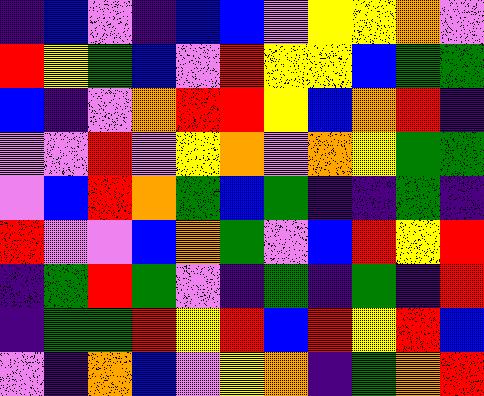[["indigo", "blue", "violet", "indigo", "blue", "blue", "violet", "yellow", "yellow", "orange", "violet"], ["red", "yellow", "green", "blue", "violet", "red", "yellow", "yellow", "blue", "green", "green"], ["blue", "indigo", "violet", "orange", "red", "red", "yellow", "blue", "orange", "red", "indigo"], ["violet", "violet", "red", "violet", "yellow", "orange", "violet", "orange", "yellow", "green", "green"], ["violet", "blue", "red", "orange", "green", "blue", "green", "indigo", "indigo", "green", "indigo"], ["red", "violet", "violet", "blue", "orange", "green", "violet", "blue", "red", "yellow", "red"], ["indigo", "green", "red", "green", "violet", "indigo", "green", "indigo", "green", "indigo", "red"], ["indigo", "green", "green", "red", "yellow", "red", "blue", "red", "yellow", "red", "blue"], ["violet", "indigo", "orange", "blue", "violet", "yellow", "orange", "indigo", "green", "orange", "red"]]